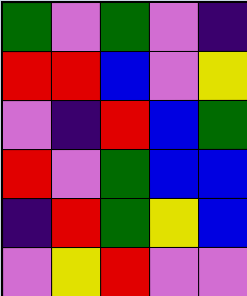[["green", "violet", "green", "violet", "indigo"], ["red", "red", "blue", "violet", "yellow"], ["violet", "indigo", "red", "blue", "green"], ["red", "violet", "green", "blue", "blue"], ["indigo", "red", "green", "yellow", "blue"], ["violet", "yellow", "red", "violet", "violet"]]